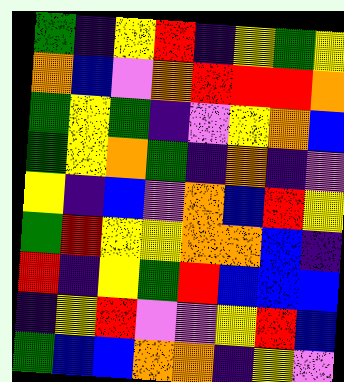[["green", "indigo", "yellow", "red", "indigo", "yellow", "green", "yellow"], ["orange", "blue", "violet", "orange", "red", "red", "red", "orange"], ["green", "yellow", "green", "indigo", "violet", "yellow", "orange", "blue"], ["green", "yellow", "orange", "green", "indigo", "orange", "indigo", "violet"], ["yellow", "indigo", "blue", "violet", "orange", "blue", "red", "yellow"], ["green", "red", "yellow", "yellow", "orange", "orange", "blue", "indigo"], ["red", "indigo", "yellow", "green", "red", "blue", "blue", "blue"], ["indigo", "yellow", "red", "violet", "violet", "yellow", "red", "blue"], ["green", "blue", "blue", "orange", "orange", "indigo", "yellow", "violet"]]